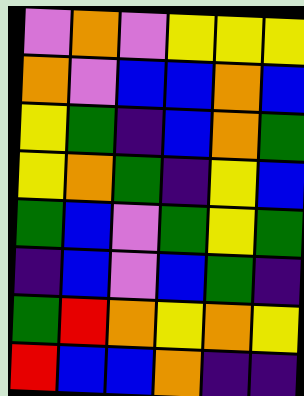[["violet", "orange", "violet", "yellow", "yellow", "yellow"], ["orange", "violet", "blue", "blue", "orange", "blue"], ["yellow", "green", "indigo", "blue", "orange", "green"], ["yellow", "orange", "green", "indigo", "yellow", "blue"], ["green", "blue", "violet", "green", "yellow", "green"], ["indigo", "blue", "violet", "blue", "green", "indigo"], ["green", "red", "orange", "yellow", "orange", "yellow"], ["red", "blue", "blue", "orange", "indigo", "indigo"]]